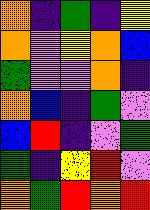[["orange", "indigo", "green", "indigo", "yellow"], ["orange", "violet", "yellow", "orange", "blue"], ["green", "violet", "violet", "orange", "indigo"], ["orange", "blue", "indigo", "green", "violet"], ["blue", "red", "indigo", "violet", "green"], ["green", "indigo", "yellow", "red", "violet"], ["orange", "green", "red", "orange", "red"]]